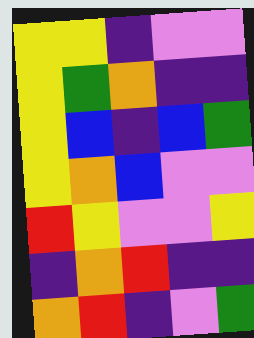[["yellow", "yellow", "indigo", "violet", "violet"], ["yellow", "green", "orange", "indigo", "indigo"], ["yellow", "blue", "indigo", "blue", "green"], ["yellow", "orange", "blue", "violet", "violet"], ["red", "yellow", "violet", "violet", "yellow"], ["indigo", "orange", "red", "indigo", "indigo"], ["orange", "red", "indigo", "violet", "green"]]